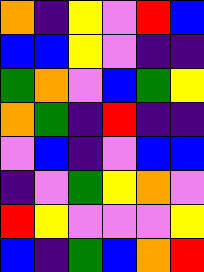[["orange", "indigo", "yellow", "violet", "red", "blue"], ["blue", "blue", "yellow", "violet", "indigo", "indigo"], ["green", "orange", "violet", "blue", "green", "yellow"], ["orange", "green", "indigo", "red", "indigo", "indigo"], ["violet", "blue", "indigo", "violet", "blue", "blue"], ["indigo", "violet", "green", "yellow", "orange", "violet"], ["red", "yellow", "violet", "violet", "violet", "yellow"], ["blue", "indigo", "green", "blue", "orange", "red"]]